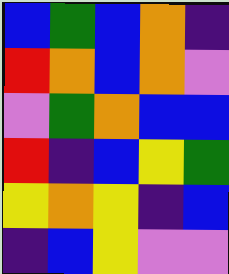[["blue", "green", "blue", "orange", "indigo"], ["red", "orange", "blue", "orange", "violet"], ["violet", "green", "orange", "blue", "blue"], ["red", "indigo", "blue", "yellow", "green"], ["yellow", "orange", "yellow", "indigo", "blue"], ["indigo", "blue", "yellow", "violet", "violet"]]